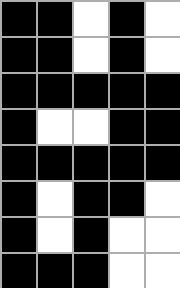[["black", "black", "white", "black", "white"], ["black", "black", "white", "black", "white"], ["black", "black", "black", "black", "black"], ["black", "white", "white", "black", "black"], ["black", "black", "black", "black", "black"], ["black", "white", "black", "black", "white"], ["black", "white", "black", "white", "white"], ["black", "black", "black", "white", "white"]]